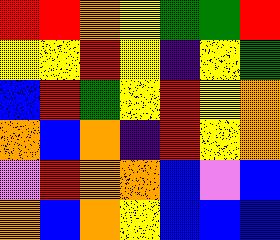[["red", "red", "orange", "yellow", "green", "green", "red"], ["yellow", "yellow", "red", "yellow", "indigo", "yellow", "green"], ["blue", "red", "green", "yellow", "red", "yellow", "orange"], ["orange", "blue", "orange", "indigo", "red", "yellow", "orange"], ["violet", "red", "orange", "orange", "blue", "violet", "blue"], ["orange", "blue", "orange", "yellow", "blue", "blue", "blue"]]